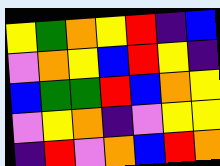[["yellow", "green", "orange", "yellow", "red", "indigo", "blue"], ["violet", "orange", "yellow", "blue", "red", "yellow", "indigo"], ["blue", "green", "green", "red", "blue", "orange", "yellow"], ["violet", "yellow", "orange", "indigo", "violet", "yellow", "yellow"], ["indigo", "red", "violet", "orange", "blue", "red", "orange"]]